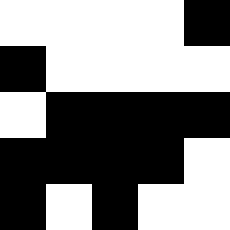[["white", "white", "white", "white", "black"], ["black", "white", "white", "white", "white"], ["white", "black", "black", "black", "black"], ["black", "black", "black", "black", "white"], ["black", "white", "black", "white", "white"]]